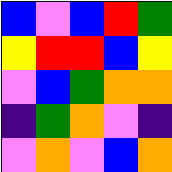[["blue", "violet", "blue", "red", "green"], ["yellow", "red", "red", "blue", "yellow"], ["violet", "blue", "green", "orange", "orange"], ["indigo", "green", "orange", "violet", "indigo"], ["violet", "orange", "violet", "blue", "orange"]]